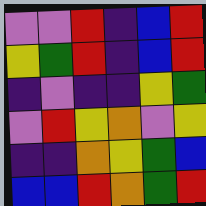[["violet", "violet", "red", "indigo", "blue", "red"], ["yellow", "green", "red", "indigo", "blue", "red"], ["indigo", "violet", "indigo", "indigo", "yellow", "green"], ["violet", "red", "yellow", "orange", "violet", "yellow"], ["indigo", "indigo", "orange", "yellow", "green", "blue"], ["blue", "blue", "red", "orange", "green", "red"]]